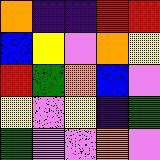[["orange", "indigo", "indigo", "red", "red"], ["blue", "yellow", "violet", "orange", "yellow"], ["red", "green", "orange", "blue", "violet"], ["yellow", "violet", "yellow", "indigo", "green"], ["green", "violet", "violet", "orange", "violet"]]